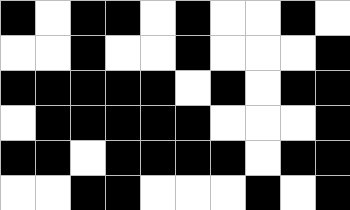[["black", "white", "black", "black", "white", "black", "white", "white", "black", "white"], ["white", "white", "black", "white", "white", "black", "white", "white", "white", "black"], ["black", "black", "black", "black", "black", "white", "black", "white", "black", "black"], ["white", "black", "black", "black", "black", "black", "white", "white", "white", "black"], ["black", "black", "white", "black", "black", "black", "black", "white", "black", "black"], ["white", "white", "black", "black", "white", "white", "white", "black", "white", "black"]]